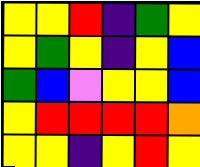[["yellow", "yellow", "red", "indigo", "green", "yellow"], ["yellow", "green", "yellow", "indigo", "yellow", "blue"], ["green", "blue", "violet", "yellow", "yellow", "blue"], ["yellow", "red", "red", "red", "red", "orange"], ["yellow", "yellow", "indigo", "yellow", "red", "yellow"]]